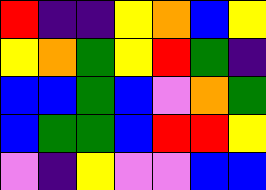[["red", "indigo", "indigo", "yellow", "orange", "blue", "yellow"], ["yellow", "orange", "green", "yellow", "red", "green", "indigo"], ["blue", "blue", "green", "blue", "violet", "orange", "green"], ["blue", "green", "green", "blue", "red", "red", "yellow"], ["violet", "indigo", "yellow", "violet", "violet", "blue", "blue"]]